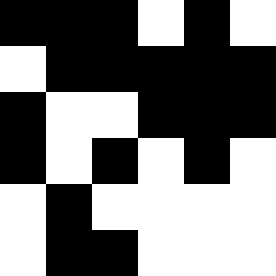[["black", "black", "black", "white", "black", "white"], ["white", "black", "black", "black", "black", "black"], ["black", "white", "white", "black", "black", "black"], ["black", "white", "black", "white", "black", "white"], ["white", "black", "white", "white", "white", "white"], ["white", "black", "black", "white", "white", "white"]]